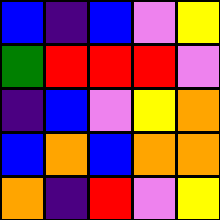[["blue", "indigo", "blue", "violet", "yellow"], ["green", "red", "red", "red", "violet"], ["indigo", "blue", "violet", "yellow", "orange"], ["blue", "orange", "blue", "orange", "orange"], ["orange", "indigo", "red", "violet", "yellow"]]